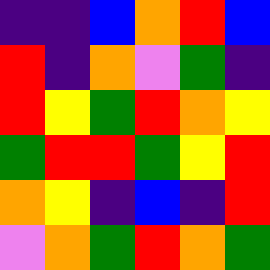[["indigo", "indigo", "blue", "orange", "red", "blue"], ["red", "indigo", "orange", "violet", "green", "indigo"], ["red", "yellow", "green", "red", "orange", "yellow"], ["green", "red", "red", "green", "yellow", "red"], ["orange", "yellow", "indigo", "blue", "indigo", "red"], ["violet", "orange", "green", "red", "orange", "green"]]